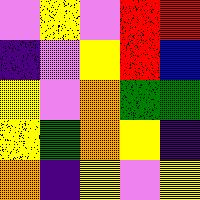[["violet", "yellow", "violet", "red", "red"], ["indigo", "violet", "yellow", "red", "blue"], ["yellow", "violet", "orange", "green", "green"], ["yellow", "green", "orange", "yellow", "indigo"], ["orange", "indigo", "yellow", "violet", "yellow"]]